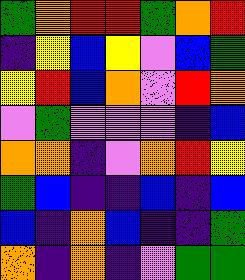[["green", "orange", "red", "red", "green", "orange", "red"], ["indigo", "yellow", "blue", "yellow", "violet", "blue", "green"], ["yellow", "red", "blue", "orange", "violet", "red", "orange"], ["violet", "green", "violet", "violet", "violet", "indigo", "blue"], ["orange", "orange", "indigo", "violet", "orange", "red", "yellow"], ["green", "blue", "indigo", "indigo", "blue", "indigo", "blue"], ["blue", "indigo", "orange", "blue", "indigo", "indigo", "green"], ["orange", "indigo", "orange", "indigo", "violet", "green", "green"]]